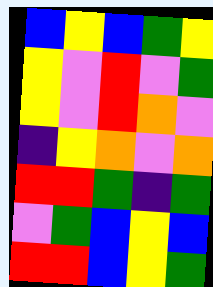[["blue", "yellow", "blue", "green", "yellow"], ["yellow", "violet", "red", "violet", "green"], ["yellow", "violet", "red", "orange", "violet"], ["indigo", "yellow", "orange", "violet", "orange"], ["red", "red", "green", "indigo", "green"], ["violet", "green", "blue", "yellow", "blue"], ["red", "red", "blue", "yellow", "green"]]